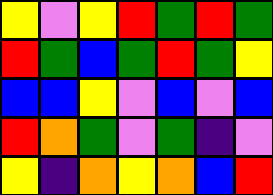[["yellow", "violet", "yellow", "red", "green", "red", "green"], ["red", "green", "blue", "green", "red", "green", "yellow"], ["blue", "blue", "yellow", "violet", "blue", "violet", "blue"], ["red", "orange", "green", "violet", "green", "indigo", "violet"], ["yellow", "indigo", "orange", "yellow", "orange", "blue", "red"]]